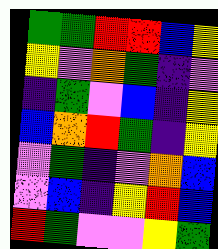[["green", "green", "red", "red", "blue", "yellow"], ["yellow", "violet", "orange", "green", "indigo", "violet"], ["indigo", "green", "violet", "blue", "indigo", "yellow"], ["blue", "orange", "red", "green", "indigo", "yellow"], ["violet", "green", "indigo", "violet", "orange", "blue"], ["violet", "blue", "indigo", "yellow", "red", "blue"], ["red", "green", "violet", "violet", "yellow", "green"]]